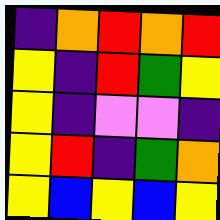[["indigo", "orange", "red", "orange", "red"], ["yellow", "indigo", "red", "green", "yellow"], ["yellow", "indigo", "violet", "violet", "indigo"], ["yellow", "red", "indigo", "green", "orange"], ["yellow", "blue", "yellow", "blue", "yellow"]]